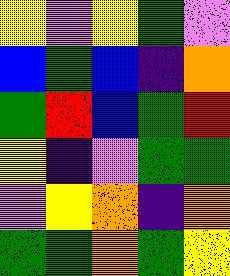[["yellow", "violet", "yellow", "green", "violet"], ["blue", "green", "blue", "indigo", "orange"], ["green", "red", "blue", "green", "red"], ["yellow", "indigo", "violet", "green", "green"], ["violet", "yellow", "orange", "indigo", "orange"], ["green", "green", "orange", "green", "yellow"]]